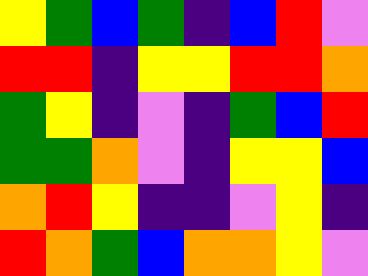[["yellow", "green", "blue", "green", "indigo", "blue", "red", "violet"], ["red", "red", "indigo", "yellow", "yellow", "red", "red", "orange"], ["green", "yellow", "indigo", "violet", "indigo", "green", "blue", "red"], ["green", "green", "orange", "violet", "indigo", "yellow", "yellow", "blue"], ["orange", "red", "yellow", "indigo", "indigo", "violet", "yellow", "indigo"], ["red", "orange", "green", "blue", "orange", "orange", "yellow", "violet"]]